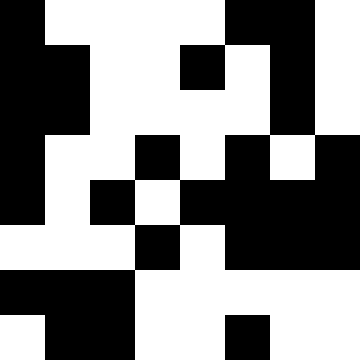[["black", "white", "white", "white", "white", "black", "black", "white"], ["black", "black", "white", "white", "black", "white", "black", "white"], ["black", "black", "white", "white", "white", "white", "black", "white"], ["black", "white", "white", "black", "white", "black", "white", "black"], ["black", "white", "black", "white", "black", "black", "black", "black"], ["white", "white", "white", "black", "white", "black", "black", "black"], ["black", "black", "black", "white", "white", "white", "white", "white"], ["white", "black", "black", "white", "white", "black", "white", "white"]]